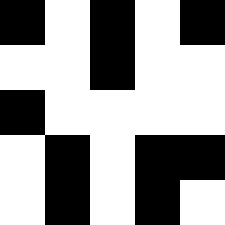[["black", "white", "black", "white", "black"], ["white", "white", "black", "white", "white"], ["black", "white", "white", "white", "white"], ["white", "black", "white", "black", "black"], ["white", "black", "white", "black", "white"]]